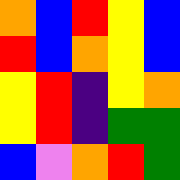[["orange", "blue", "red", "yellow", "blue"], ["red", "blue", "orange", "yellow", "blue"], ["yellow", "red", "indigo", "yellow", "orange"], ["yellow", "red", "indigo", "green", "green"], ["blue", "violet", "orange", "red", "green"]]